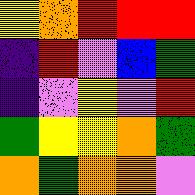[["yellow", "orange", "red", "red", "red"], ["indigo", "red", "violet", "blue", "green"], ["indigo", "violet", "yellow", "violet", "red"], ["green", "yellow", "yellow", "orange", "green"], ["orange", "green", "orange", "orange", "violet"]]